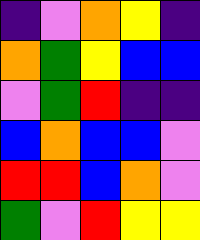[["indigo", "violet", "orange", "yellow", "indigo"], ["orange", "green", "yellow", "blue", "blue"], ["violet", "green", "red", "indigo", "indigo"], ["blue", "orange", "blue", "blue", "violet"], ["red", "red", "blue", "orange", "violet"], ["green", "violet", "red", "yellow", "yellow"]]